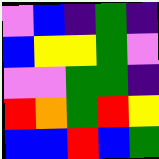[["violet", "blue", "indigo", "green", "indigo"], ["blue", "yellow", "yellow", "green", "violet"], ["violet", "violet", "green", "green", "indigo"], ["red", "orange", "green", "red", "yellow"], ["blue", "blue", "red", "blue", "green"]]